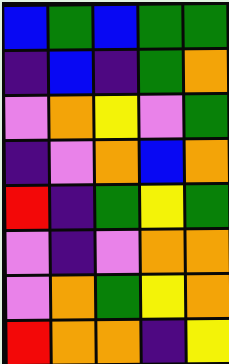[["blue", "green", "blue", "green", "green"], ["indigo", "blue", "indigo", "green", "orange"], ["violet", "orange", "yellow", "violet", "green"], ["indigo", "violet", "orange", "blue", "orange"], ["red", "indigo", "green", "yellow", "green"], ["violet", "indigo", "violet", "orange", "orange"], ["violet", "orange", "green", "yellow", "orange"], ["red", "orange", "orange", "indigo", "yellow"]]